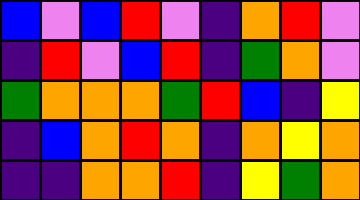[["blue", "violet", "blue", "red", "violet", "indigo", "orange", "red", "violet"], ["indigo", "red", "violet", "blue", "red", "indigo", "green", "orange", "violet"], ["green", "orange", "orange", "orange", "green", "red", "blue", "indigo", "yellow"], ["indigo", "blue", "orange", "red", "orange", "indigo", "orange", "yellow", "orange"], ["indigo", "indigo", "orange", "orange", "red", "indigo", "yellow", "green", "orange"]]